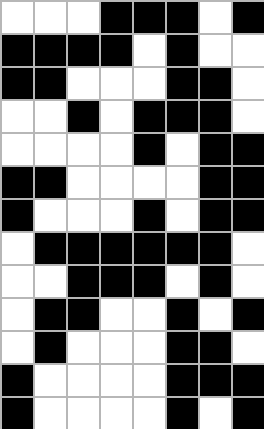[["white", "white", "white", "black", "black", "black", "white", "black"], ["black", "black", "black", "black", "white", "black", "white", "white"], ["black", "black", "white", "white", "white", "black", "black", "white"], ["white", "white", "black", "white", "black", "black", "black", "white"], ["white", "white", "white", "white", "black", "white", "black", "black"], ["black", "black", "white", "white", "white", "white", "black", "black"], ["black", "white", "white", "white", "black", "white", "black", "black"], ["white", "black", "black", "black", "black", "black", "black", "white"], ["white", "white", "black", "black", "black", "white", "black", "white"], ["white", "black", "black", "white", "white", "black", "white", "black"], ["white", "black", "white", "white", "white", "black", "black", "white"], ["black", "white", "white", "white", "white", "black", "black", "black"], ["black", "white", "white", "white", "white", "black", "white", "black"]]